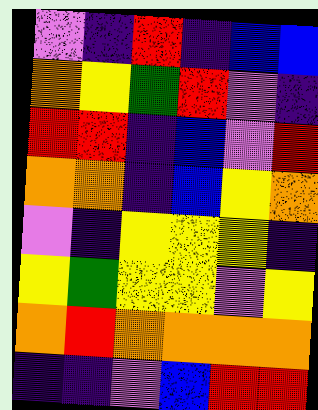[["violet", "indigo", "red", "indigo", "blue", "blue"], ["orange", "yellow", "green", "red", "violet", "indigo"], ["red", "red", "indigo", "blue", "violet", "red"], ["orange", "orange", "indigo", "blue", "yellow", "orange"], ["violet", "indigo", "yellow", "yellow", "yellow", "indigo"], ["yellow", "green", "yellow", "yellow", "violet", "yellow"], ["orange", "red", "orange", "orange", "orange", "orange"], ["indigo", "indigo", "violet", "blue", "red", "red"]]